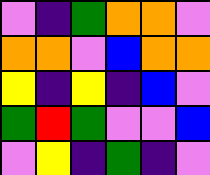[["violet", "indigo", "green", "orange", "orange", "violet"], ["orange", "orange", "violet", "blue", "orange", "orange"], ["yellow", "indigo", "yellow", "indigo", "blue", "violet"], ["green", "red", "green", "violet", "violet", "blue"], ["violet", "yellow", "indigo", "green", "indigo", "violet"]]